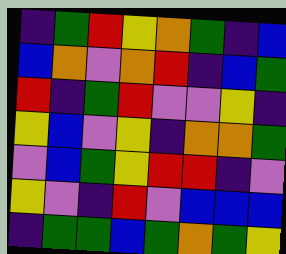[["indigo", "green", "red", "yellow", "orange", "green", "indigo", "blue"], ["blue", "orange", "violet", "orange", "red", "indigo", "blue", "green"], ["red", "indigo", "green", "red", "violet", "violet", "yellow", "indigo"], ["yellow", "blue", "violet", "yellow", "indigo", "orange", "orange", "green"], ["violet", "blue", "green", "yellow", "red", "red", "indigo", "violet"], ["yellow", "violet", "indigo", "red", "violet", "blue", "blue", "blue"], ["indigo", "green", "green", "blue", "green", "orange", "green", "yellow"]]